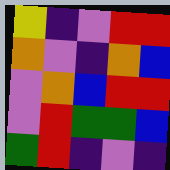[["yellow", "indigo", "violet", "red", "red"], ["orange", "violet", "indigo", "orange", "blue"], ["violet", "orange", "blue", "red", "red"], ["violet", "red", "green", "green", "blue"], ["green", "red", "indigo", "violet", "indigo"]]